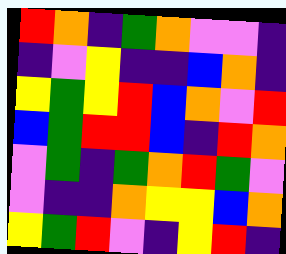[["red", "orange", "indigo", "green", "orange", "violet", "violet", "indigo"], ["indigo", "violet", "yellow", "indigo", "indigo", "blue", "orange", "indigo"], ["yellow", "green", "yellow", "red", "blue", "orange", "violet", "red"], ["blue", "green", "red", "red", "blue", "indigo", "red", "orange"], ["violet", "green", "indigo", "green", "orange", "red", "green", "violet"], ["violet", "indigo", "indigo", "orange", "yellow", "yellow", "blue", "orange"], ["yellow", "green", "red", "violet", "indigo", "yellow", "red", "indigo"]]